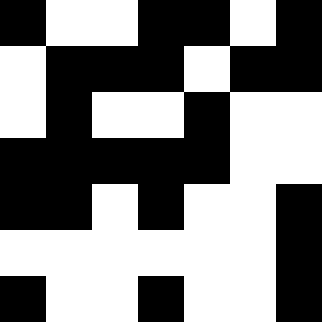[["black", "white", "white", "black", "black", "white", "black"], ["white", "black", "black", "black", "white", "black", "black"], ["white", "black", "white", "white", "black", "white", "white"], ["black", "black", "black", "black", "black", "white", "white"], ["black", "black", "white", "black", "white", "white", "black"], ["white", "white", "white", "white", "white", "white", "black"], ["black", "white", "white", "black", "white", "white", "black"]]